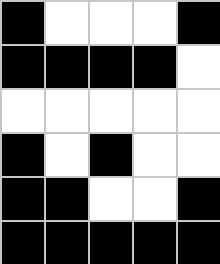[["black", "white", "white", "white", "black"], ["black", "black", "black", "black", "white"], ["white", "white", "white", "white", "white"], ["black", "white", "black", "white", "white"], ["black", "black", "white", "white", "black"], ["black", "black", "black", "black", "black"]]